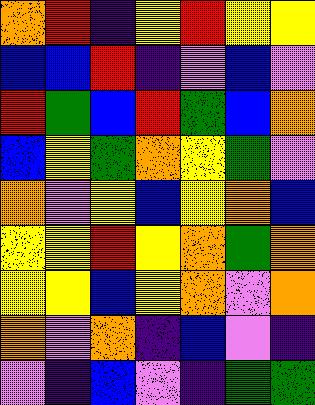[["orange", "red", "indigo", "yellow", "red", "yellow", "yellow"], ["blue", "blue", "red", "indigo", "violet", "blue", "violet"], ["red", "green", "blue", "red", "green", "blue", "orange"], ["blue", "yellow", "green", "orange", "yellow", "green", "violet"], ["orange", "violet", "yellow", "blue", "yellow", "orange", "blue"], ["yellow", "yellow", "red", "yellow", "orange", "green", "orange"], ["yellow", "yellow", "blue", "yellow", "orange", "violet", "orange"], ["orange", "violet", "orange", "indigo", "blue", "violet", "indigo"], ["violet", "indigo", "blue", "violet", "indigo", "green", "green"]]